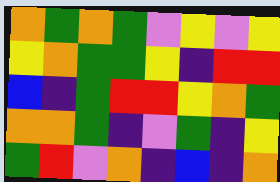[["orange", "green", "orange", "green", "violet", "yellow", "violet", "yellow"], ["yellow", "orange", "green", "green", "yellow", "indigo", "red", "red"], ["blue", "indigo", "green", "red", "red", "yellow", "orange", "green"], ["orange", "orange", "green", "indigo", "violet", "green", "indigo", "yellow"], ["green", "red", "violet", "orange", "indigo", "blue", "indigo", "orange"]]